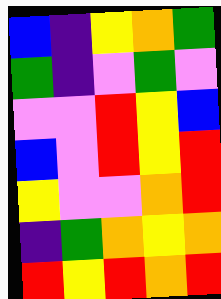[["blue", "indigo", "yellow", "orange", "green"], ["green", "indigo", "violet", "green", "violet"], ["violet", "violet", "red", "yellow", "blue"], ["blue", "violet", "red", "yellow", "red"], ["yellow", "violet", "violet", "orange", "red"], ["indigo", "green", "orange", "yellow", "orange"], ["red", "yellow", "red", "orange", "red"]]